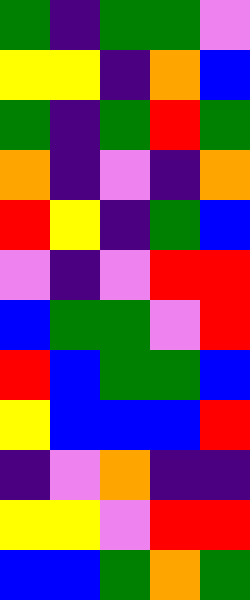[["green", "indigo", "green", "green", "violet"], ["yellow", "yellow", "indigo", "orange", "blue"], ["green", "indigo", "green", "red", "green"], ["orange", "indigo", "violet", "indigo", "orange"], ["red", "yellow", "indigo", "green", "blue"], ["violet", "indigo", "violet", "red", "red"], ["blue", "green", "green", "violet", "red"], ["red", "blue", "green", "green", "blue"], ["yellow", "blue", "blue", "blue", "red"], ["indigo", "violet", "orange", "indigo", "indigo"], ["yellow", "yellow", "violet", "red", "red"], ["blue", "blue", "green", "orange", "green"]]